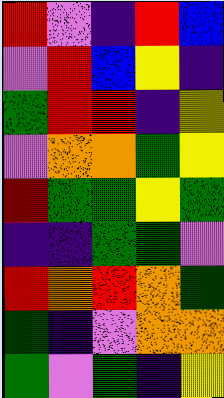[["red", "violet", "indigo", "red", "blue"], ["violet", "red", "blue", "yellow", "indigo"], ["green", "red", "red", "indigo", "yellow"], ["violet", "orange", "orange", "green", "yellow"], ["red", "green", "green", "yellow", "green"], ["indigo", "indigo", "green", "green", "violet"], ["red", "orange", "red", "orange", "green"], ["green", "indigo", "violet", "orange", "orange"], ["green", "violet", "green", "indigo", "yellow"]]